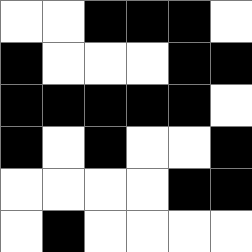[["white", "white", "black", "black", "black", "white"], ["black", "white", "white", "white", "black", "black"], ["black", "black", "black", "black", "black", "white"], ["black", "white", "black", "white", "white", "black"], ["white", "white", "white", "white", "black", "black"], ["white", "black", "white", "white", "white", "white"]]